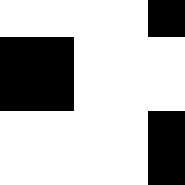[["white", "white", "white", "white", "black"], ["black", "black", "white", "white", "white"], ["black", "black", "white", "white", "white"], ["white", "white", "white", "white", "black"], ["white", "white", "white", "white", "black"]]